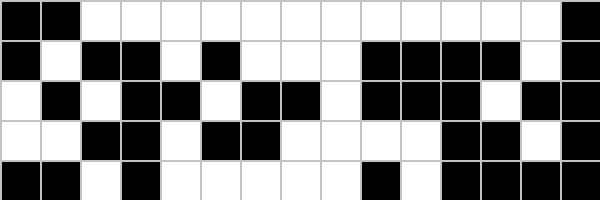[["black", "black", "white", "white", "white", "white", "white", "white", "white", "white", "white", "white", "white", "white", "black"], ["black", "white", "black", "black", "white", "black", "white", "white", "white", "black", "black", "black", "black", "white", "black"], ["white", "black", "white", "black", "black", "white", "black", "black", "white", "black", "black", "black", "white", "black", "black"], ["white", "white", "black", "black", "white", "black", "black", "white", "white", "white", "white", "black", "black", "white", "black"], ["black", "black", "white", "black", "white", "white", "white", "white", "white", "black", "white", "black", "black", "black", "black"]]